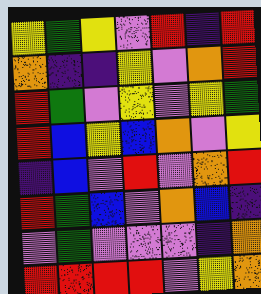[["yellow", "green", "yellow", "violet", "red", "indigo", "red"], ["orange", "indigo", "indigo", "yellow", "violet", "orange", "red"], ["red", "green", "violet", "yellow", "violet", "yellow", "green"], ["red", "blue", "yellow", "blue", "orange", "violet", "yellow"], ["indigo", "blue", "violet", "red", "violet", "orange", "red"], ["red", "green", "blue", "violet", "orange", "blue", "indigo"], ["violet", "green", "violet", "violet", "violet", "indigo", "orange"], ["red", "red", "red", "red", "violet", "yellow", "orange"]]